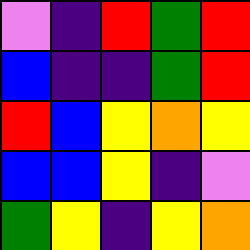[["violet", "indigo", "red", "green", "red"], ["blue", "indigo", "indigo", "green", "red"], ["red", "blue", "yellow", "orange", "yellow"], ["blue", "blue", "yellow", "indigo", "violet"], ["green", "yellow", "indigo", "yellow", "orange"]]